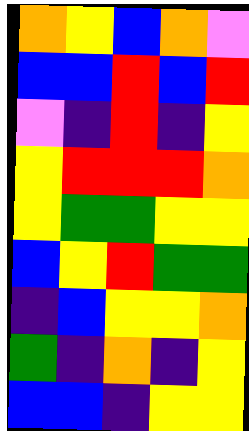[["orange", "yellow", "blue", "orange", "violet"], ["blue", "blue", "red", "blue", "red"], ["violet", "indigo", "red", "indigo", "yellow"], ["yellow", "red", "red", "red", "orange"], ["yellow", "green", "green", "yellow", "yellow"], ["blue", "yellow", "red", "green", "green"], ["indigo", "blue", "yellow", "yellow", "orange"], ["green", "indigo", "orange", "indigo", "yellow"], ["blue", "blue", "indigo", "yellow", "yellow"]]